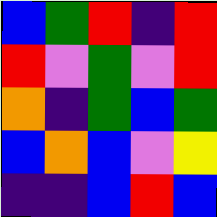[["blue", "green", "red", "indigo", "red"], ["red", "violet", "green", "violet", "red"], ["orange", "indigo", "green", "blue", "green"], ["blue", "orange", "blue", "violet", "yellow"], ["indigo", "indigo", "blue", "red", "blue"]]